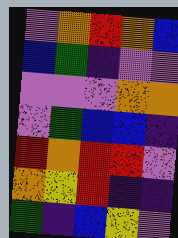[["violet", "orange", "red", "orange", "blue"], ["blue", "green", "indigo", "violet", "violet"], ["violet", "violet", "violet", "orange", "orange"], ["violet", "green", "blue", "blue", "indigo"], ["red", "orange", "red", "red", "violet"], ["orange", "yellow", "red", "indigo", "indigo"], ["green", "indigo", "blue", "yellow", "violet"]]